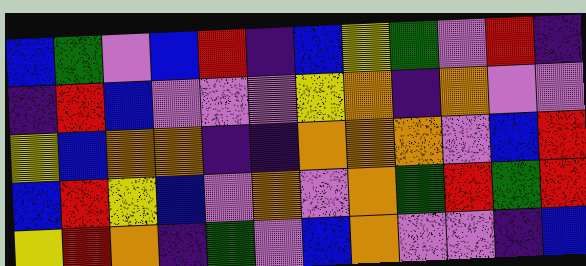[["blue", "green", "violet", "blue", "red", "indigo", "blue", "yellow", "green", "violet", "red", "indigo"], ["indigo", "red", "blue", "violet", "violet", "violet", "yellow", "orange", "indigo", "orange", "violet", "violet"], ["yellow", "blue", "orange", "orange", "indigo", "indigo", "orange", "orange", "orange", "violet", "blue", "red"], ["blue", "red", "yellow", "blue", "violet", "orange", "violet", "orange", "green", "red", "green", "red"], ["yellow", "red", "orange", "indigo", "green", "violet", "blue", "orange", "violet", "violet", "indigo", "blue"]]